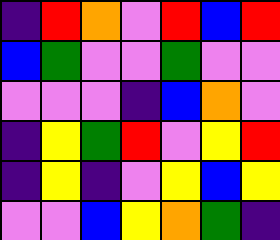[["indigo", "red", "orange", "violet", "red", "blue", "red"], ["blue", "green", "violet", "violet", "green", "violet", "violet"], ["violet", "violet", "violet", "indigo", "blue", "orange", "violet"], ["indigo", "yellow", "green", "red", "violet", "yellow", "red"], ["indigo", "yellow", "indigo", "violet", "yellow", "blue", "yellow"], ["violet", "violet", "blue", "yellow", "orange", "green", "indigo"]]